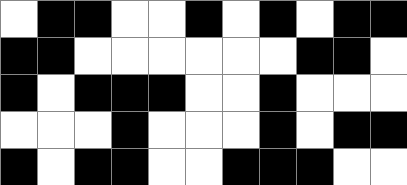[["white", "black", "black", "white", "white", "black", "white", "black", "white", "black", "black"], ["black", "black", "white", "white", "white", "white", "white", "white", "black", "black", "white"], ["black", "white", "black", "black", "black", "white", "white", "black", "white", "white", "white"], ["white", "white", "white", "black", "white", "white", "white", "black", "white", "black", "black"], ["black", "white", "black", "black", "white", "white", "black", "black", "black", "white", "white"]]